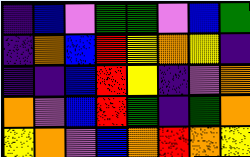[["indigo", "blue", "violet", "green", "green", "violet", "blue", "green"], ["indigo", "orange", "blue", "red", "yellow", "orange", "yellow", "indigo"], ["indigo", "indigo", "blue", "red", "yellow", "indigo", "violet", "orange"], ["orange", "violet", "blue", "red", "green", "indigo", "green", "orange"], ["yellow", "orange", "violet", "blue", "orange", "red", "orange", "yellow"]]